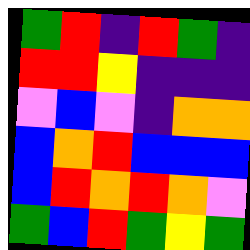[["green", "red", "indigo", "red", "green", "indigo"], ["red", "red", "yellow", "indigo", "indigo", "indigo"], ["violet", "blue", "violet", "indigo", "orange", "orange"], ["blue", "orange", "red", "blue", "blue", "blue"], ["blue", "red", "orange", "red", "orange", "violet"], ["green", "blue", "red", "green", "yellow", "green"]]